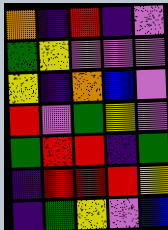[["orange", "indigo", "red", "indigo", "violet"], ["green", "yellow", "violet", "violet", "violet"], ["yellow", "indigo", "orange", "blue", "violet"], ["red", "violet", "green", "yellow", "violet"], ["green", "red", "red", "indigo", "green"], ["indigo", "red", "red", "red", "yellow"], ["indigo", "green", "yellow", "violet", "blue"]]